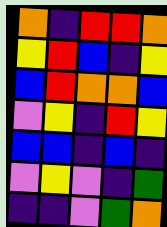[["orange", "indigo", "red", "red", "orange"], ["yellow", "red", "blue", "indigo", "yellow"], ["blue", "red", "orange", "orange", "blue"], ["violet", "yellow", "indigo", "red", "yellow"], ["blue", "blue", "indigo", "blue", "indigo"], ["violet", "yellow", "violet", "indigo", "green"], ["indigo", "indigo", "violet", "green", "orange"]]